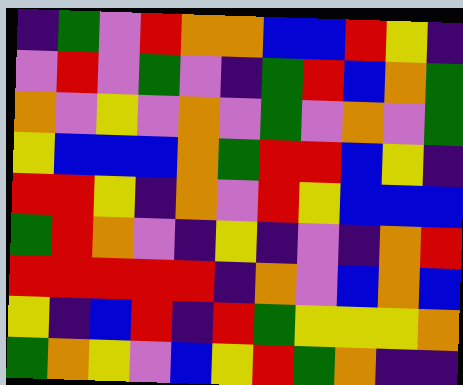[["indigo", "green", "violet", "red", "orange", "orange", "blue", "blue", "red", "yellow", "indigo"], ["violet", "red", "violet", "green", "violet", "indigo", "green", "red", "blue", "orange", "green"], ["orange", "violet", "yellow", "violet", "orange", "violet", "green", "violet", "orange", "violet", "green"], ["yellow", "blue", "blue", "blue", "orange", "green", "red", "red", "blue", "yellow", "indigo"], ["red", "red", "yellow", "indigo", "orange", "violet", "red", "yellow", "blue", "blue", "blue"], ["green", "red", "orange", "violet", "indigo", "yellow", "indigo", "violet", "indigo", "orange", "red"], ["red", "red", "red", "red", "red", "indigo", "orange", "violet", "blue", "orange", "blue"], ["yellow", "indigo", "blue", "red", "indigo", "red", "green", "yellow", "yellow", "yellow", "orange"], ["green", "orange", "yellow", "violet", "blue", "yellow", "red", "green", "orange", "indigo", "indigo"]]